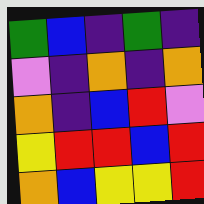[["green", "blue", "indigo", "green", "indigo"], ["violet", "indigo", "orange", "indigo", "orange"], ["orange", "indigo", "blue", "red", "violet"], ["yellow", "red", "red", "blue", "red"], ["orange", "blue", "yellow", "yellow", "red"]]